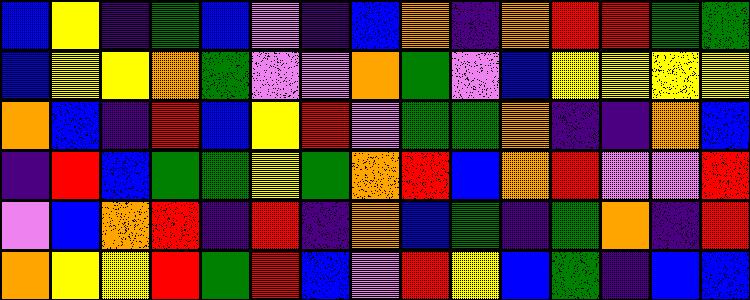[["blue", "yellow", "indigo", "green", "blue", "violet", "indigo", "blue", "orange", "indigo", "orange", "red", "red", "green", "green"], ["blue", "yellow", "yellow", "orange", "green", "violet", "violet", "orange", "green", "violet", "blue", "yellow", "yellow", "yellow", "yellow"], ["orange", "blue", "indigo", "red", "blue", "yellow", "red", "violet", "green", "green", "orange", "indigo", "indigo", "orange", "blue"], ["indigo", "red", "blue", "green", "green", "yellow", "green", "orange", "red", "blue", "orange", "red", "violet", "violet", "red"], ["violet", "blue", "orange", "red", "indigo", "red", "indigo", "orange", "blue", "green", "indigo", "green", "orange", "indigo", "red"], ["orange", "yellow", "yellow", "red", "green", "red", "blue", "violet", "red", "yellow", "blue", "green", "indigo", "blue", "blue"]]